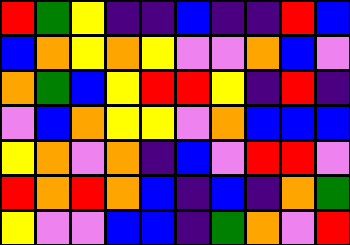[["red", "green", "yellow", "indigo", "indigo", "blue", "indigo", "indigo", "red", "blue"], ["blue", "orange", "yellow", "orange", "yellow", "violet", "violet", "orange", "blue", "violet"], ["orange", "green", "blue", "yellow", "red", "red", "yellow", "indigo", "red", "indigo"], ["violet", "blue", "orange", "yellow", "yellow", "violet", "orange", "blue", "blue", "blue"], ["yellow", "orange", "violet", "orange", "indigo", "blue", "violet", "red", "red", "violet"], ["red", "orange", "red", "orange", "blue", "indigo", "blue", "indigo", "orange", "green"], ["yellow", "violet", "violet", "blue", "blue", "indigo", "green", "orange", "violet", "red"]]